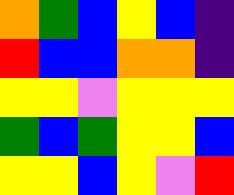[["orange", "green", "blue", "yellow", "blue", "indigo"], ["red", "blue", "blue", "orange", "orange", "indigo"], ["yellow", "yellow", "violet", "yellow", "yellow", "yellow"], ["green", "blue", "green", "yellow", "yellow", "blue"], ["yellow", "yellow", "blue", "yellow", "violet", "red"]]